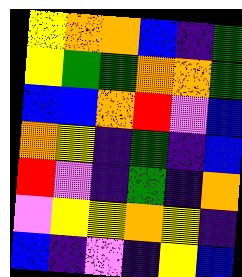[["yellow", "orange", "orange", "blue", "indigo", "green"], ["yellow", "green", "green", "orange", "orange", "green"], ["blue", "blue", "orange", "red", "violet", "blue"], ["orange", "yellow", "indigo", "green", "indigo", "blue"], ["red", "violet", "indigo", "green", "indigo", "orange"], ["violet", "yellow", "yellow", "orange", "yellow", "indigo"], ["blue", "indigo", "violet", "indigo", "yellow", "blue"]]